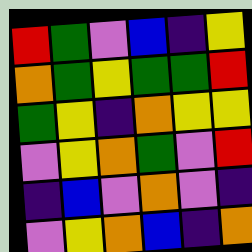[["red", "green", "violet", "blue", "indigo", "yellow"], ["orange", "green", "yellow", "green", "green", "red"], ["green", "yellow", "indigo", "orange", "yellow", "yellow"], ["violet", "yellow", "orange", "green", "violet", "red"], ["indigo", "blue", "violet", "orange", "violet", "indigo"], ["violet", "yellow", "orange", "blue", "indigo", "orange"]]